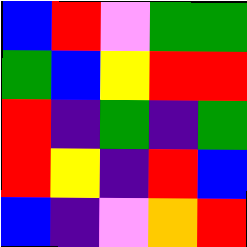[["blue", "red", "violet", "green", "green"], ["green", "blue", "yellow", "red", "red"], ["red", "indigo", "green", "indigo", "green"], ["red", "yellow", "indigo", "red", "blue"], ["blue", "indigo", "violet", "orange", "red"]]